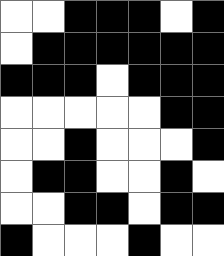[["white", "white", "black", "black", "black", "white", "black"], ["white", "black", "black", "black", "black", "black", "black"], ["black", "black", "black", "white", "black", "black", "black"], ["white", "white", "white", "white", "white", "black", "black"], ["white", "white", "black", "white", "white", "white", "black"], ["white", "black", "black", "white", "white", "black", "white"], ["white", "white", "black", "black", "white", "black", "black"], ["black", "white", "white", "white", "black", "white", "white"]]